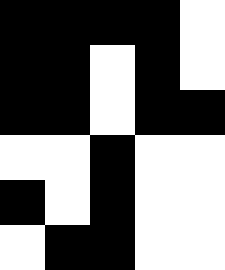[["black", "black", "black", "black", "white"], ["black", "black", "white", "black", "white"], ["black", "black", "white", "black", "black"], ["white", "white", "black", "white", "white"], ["black", "white", "black", "white", "white"], ["white", "black", "black", "white", "white"]]